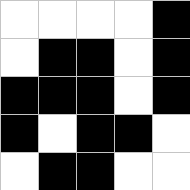[["white", "white", "white", "white", "black"], ["white", "black", "black", "white", "black"], ["black", "black", "black", "white", "black"], ["black", "white", "black", "black", "white"], ["white", "black", "black", "white", "white"]]